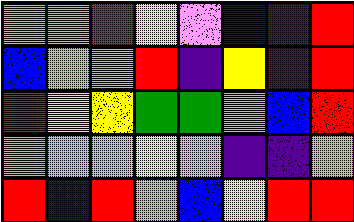[["orange", "orange", "red", "yellow", "violet", "blue", "indigo", "red"], ["blue", "orange", "orange", "red", "indigo", "yellow", "indigo", "red"], ["red", "yellow", "yellow", "green", "green", "orange", "blue", "red"], ["orange", "violet", "violet", "yellow", "violet", "indigo", "indigo", "orange"], ["red", "blue", "red", "orange", "blue", "yellow", "red", "red"]]